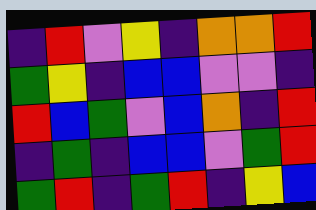[["indigo", "red", "violet", "yellow", "indigo", "orange", "orange", "red"], ["green", "yellow", "indigo", "blue", "blue", "violet", "violet", "indigo"], ["red", "blue", "green", "violet", "blue", "orange", "indigo", "red"], ["indigo", "green", "indigo", "blue", "blue", "violet", "green", "red"], ["green", "red", "indigo", "green", "red", "indigo", "yellow", "blue"]]